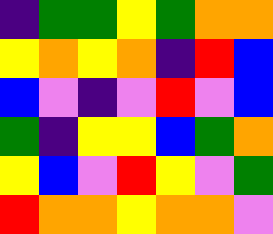[["indigo", "green", "green", "yellow", "green", "orange", "orange"], ["yellow", "orange", "yellow", "orange", "indigo", "red", "blue"], ["blue", "violet", "indigo", "violet", "red", "violet", "blue"], ["green", "indigo", "yellow", "yellow", "blue", "green", "orange"], ["yellow", "blue", "violet", "red", "yellow", "violet", "green"], ["red", "orange", "orange", "yellow", "orange", "orange", "violet"]]